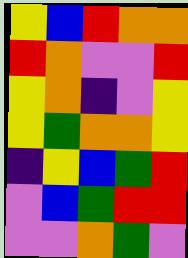[["yellow", "blue", "red", "orange", "orange"], ["red", "orange", "violet", "violet", "red"], ["yellow", "orange", "indigo", "violet", "yellow"], ["yellow", "green", "orange", "orange", "yellow"], ["indigo", "yellow", "blue", "green", "red"], ["violet", "blue", "green", "red", "red"], ["violet", "violet", "orange", "green", "violet"]]